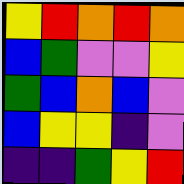[["yellow", "red", "orange", "red", "orange"], ["blue", "green", "violet", "violet", "yellow"], ["green", "blue", "orange", "blue", "violet"], ["blue", "yellow", "yellow", "indigo", "violet"], ["indigo", "indigo", "green", "yellow", "red"]]